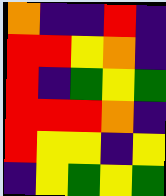[["orange", "indigo", "indigo", "red", "indigo"], ["red", "red", "yellow", "orange", "indigo"], ["red", "indigo", "green", "yellow", "green"], ["red", "red", "red", "orange", "indigo"], ["red", "yellow", "yellow", "indigo", "yellow"], ["indigo", "yellow", "green", "yellow", "green"]]